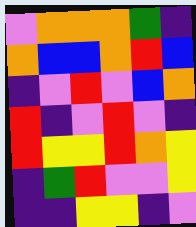[["violet", "orange", "orange", "orange", "green", "indigo"], ["orange", "blue", "blue", "orange", "red", "blue"], ["indigo", "violet", "red", "violet", "blue", "orange"], ["red", "indigo", "violet", "red", "violet", "indigo"], ["red", "yellow", "yellow", "red", "orange", "yellow"], ["indigo", "green", "red", "violet", "violet", "yellow"], ["indigo", "indigo", "yellow", "yellow", "indigo", "violet"]]